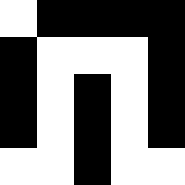[["white", "black", "black", "black", "black"], ["black", "white", "white", "white", "black"], ["black", "white", "black", "white", "black"], ["black", "white", "black", "white", "black"], ["white", "white", "black", "white", "white"]]